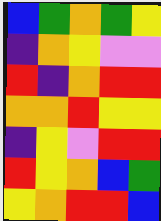[["blue", "green", "orange", "green", "yellow"], ["indigo", "orange", "yellow", "violet", "violet"], ["red", "indigo", "orange", "red", "red"], ["orange", "orange", "red", "yellow", "yellow"], ["indigo", "yellow", "violet", "red", "red"], ["red", "yellow", "orange", "blue", "green"], ["yellow", "orange", "red", "red", "blue"]]